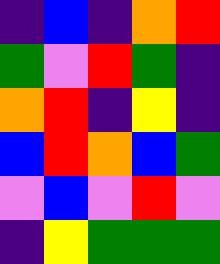[["indigo", "blue", "indigo", "orange", "red"], ["green", "violet", "red", "green", "indigo"], ["orange", "red", "indigo", "yellow", "indigo"], ["blue", "red", "orange", "blue", "green"], ["violet", "blue", "violet", "red", "violet"], ["indigo", "yellow", "green", "green", "green"]]